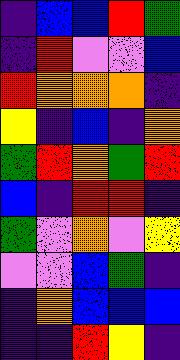[["indigo", "blue", "blue", "red", "green"], ["indigo", "red", "violet", "violet", "blue"], ["red", "orange", "orange", "orange", "indigo"], ["yellow", "indigo", "blue", "indigo", "orange"], ["green", "red", "orange", "green", "red"], ["blue", "indigo", "red", "red", "indigo"], ["green", "violet", "orange", "violet", "yellow"], ["violet", "violet", "blue", "green", "indigo"], ["indigo", "orange", "blue", "blue", "blue"], ["indigo", "indigo", "red", "yellow", "indigo"]]